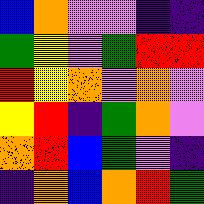[["blue", "orange", "violet", "violet", "indigo", "indigo"], ["green", "yellow", "violet", "green", "red", "red"], ["red", "yellow", "orange", "violet", "orange", "violet"], ["yellow", "red", "indigo", "green", "orange", "violet"], ["orange", "red", "blue", "green", "violet", "indigo"], ["indigo", "orange", "blue", "orange", "red", "green"]]